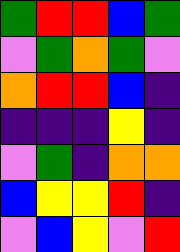[["green", "red", "red", "blue", "green"], ["violet", "green", "orange", "green", "violet"], ["orange", "red", "red", "blue", "indigo"], ["indigo", "indigo", "indigo", "yellow", "indigo"], ["violet", "green", "indigo", "orange", "orange"], ["blue", "yellow", "yellow", "red", "indigo"], ["violet", "blue", "yellow", "violet", "red"]]